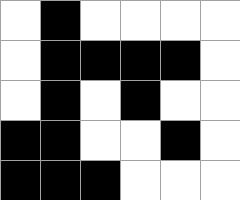[["white", "black", "white", "white", "white", "white"], ["white", "black", "black", "black", "black", "white"], ["white", "black", "white", "black", "white", "white"], ["black", "black", "white", "white", "black", "white"], ["black", "black", "black", "white", "white", "white"]]